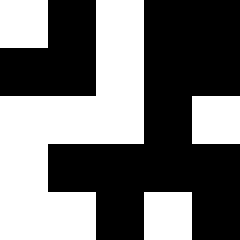[["white", "black", "white", "black", "black"], ["black", "black", "white", "black", "black"], ["white", "white", "white", "black", "white"], ["white", "black", "black", "black", "black"], ["white", "white", "black", "white", "black"]]